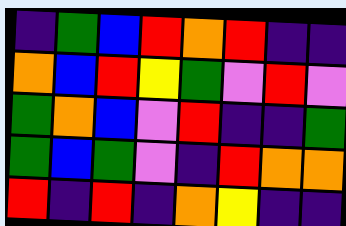[["indigo", "green", "blue", "red", "orange", "red", "indigo", "indigo"], ["orange", "blue", "red", "yellow", "green", "violet", "red", "violet"], ["green", "orange", "blue", "violet", "red", "indigo", "indigo", "green"], ["green", "blue", "green", "violet", "indigo", "red", "orange", "orange"], ["red", "indigo", "red", "indigo", "orange", "yellow", "indigo", "indigo"]]